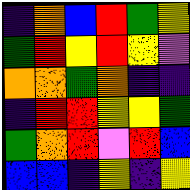[["indigo", "orange", "blue", "red", "green", "yellow"], ["green", "red", "yellow", "red", "yellow", "violet"], ["orange", "orange", "green", "orange", "indigo", "indigo"], ["indigo", "red", "red", "yellow", "yellow", "green"], ["green", "orange", "red", "violet", "red", "blue"], ["blue", "blue", "indigo", "yellow", "indigo", "yellow"]]